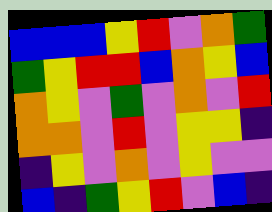[["blue", "blue", "blue", "yellow", "red", "violet", "orange", "green"], ["green", "yellow", "red", "red", "blue", "orange", "yellow", "blue"], ["orange", "yellow", "violet", "green", "violet", "orange", "violet", "red"], ["orange", "orange", "violet", "red", "violet", "yellow", "yellow", "indigo"], ["indigo", "yellow", "violet", "orange", "violet", "yellow", "violet", "violet"], ["blue", "indigo", "green", "yellow", "red", "violet", "blue", "indigo"]]